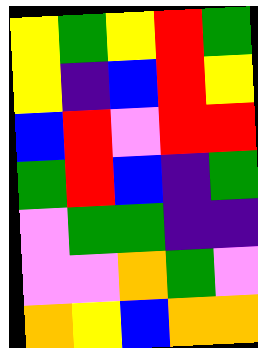[["yellow", "green", "yellow", "red", "green"], ["yellow", "indigo", "blue", "red", "yellow"], ["blue", "red", "violet", "red", "red"], ["green", "red", "blue", "indigo", "green"], ["violet", "green", "green", "indigo", "indigo"], ["violet", "violet", "orange", "green", "violet"], ["orange", "yellow", "blue", "orange", "orange"]]